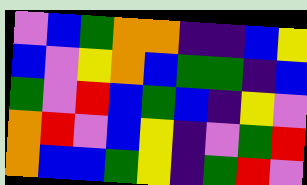[["violet", "blue", "green", "orange", "orange", "indigo", "indigo", "blue", "yellow"], ["blue", "violet", "yellow", "orange", "blue", "green", "green", "indigo", "blue"], ["green", "violet", "red", "blue", "green", "blue", "indigo", "yellow", "violet"], ["orange", "red", "violet", "blue", "yellow", "indigo", "violet", "green", "red"], ["orange", "blue", "blue", "green", "yellow", "indigo", "green", "red", "violet"]]